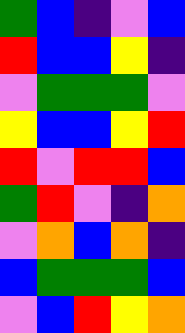[["green", "blue", "indigo", "violet", "blue"], ["red", "blue", "blue", "yellow", "indigo"], ["violet", "green", "green", "green", "violet"], ["yellow", "blue", "blue", "yellow", "red"], ["red", "violet", "red", "red", "blue"], ["green", "red", "violet", "indigo", "orange"], ["violet", "orange", "blue", "orange", "indigo"], ["blue", "green", "green", "green", "blue"], ["violet", "blue", "red", "yellow", "orange"]]